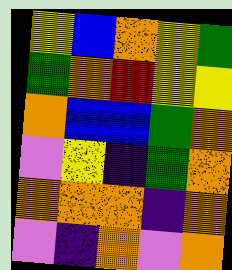[["yellow", "blue", "orange", "yellow", "green"], ["green", "orange", "red", "yellow", "yellow"], ["orange", "blue", "blue", "green", "orange"], ["violet", "yellow", "indigo", "green", "orange"], ["orange", "orange", "orange", "indigo", "orange"], ["violet", "indigo", "orange", "violet", "orange"]]